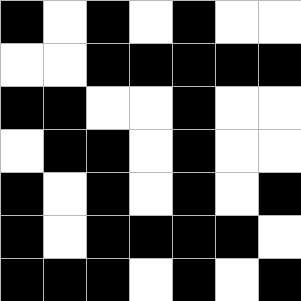[["black", "white", "black", "white", "black", "white", "white"], ["white", "white", "black", "black", "black", "black", "black"], ["black", "black", "white", "white", "black", "white", "white"], ["white", "black", "black", "white", "black", "white", "white"], ["black", "white", "black", "white", "black", "white", "black"], ["black", "white", "black", "black", "black", "black", "white"], ["black", "black", "black", "white", "black", "white", "black"]]